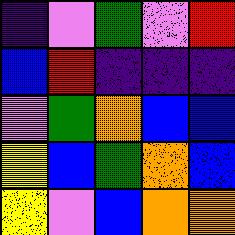[["indigo", "violet", "green", "violet", "red"], ["blue", "red", "indigo", "indigo", "indigo"], ["violet", "green", "orange", "blue", "blue"], ["yellow", "blue", "green", "orange", "blue"], ["yellow", "violet", "blue", "orange", "orange"]]